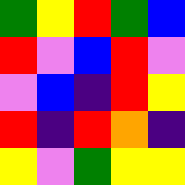[["green", "yellow", "red", "green", "blue"], ["red", "violet", "blue", "red", "violet"], ["violet", "blue", "indigo", "red", "yellow"], ["red", "indigo", "red", "orange", "indigo"], ["yellow", "violet", "green", "yellow", "yellow"]]